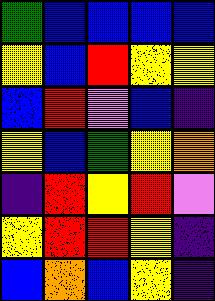[["green", "blue", "blue", "blue", "blue"], ["yellow", "blue", "red", "yellow", "yellow"], ["blue", "red", "violet", "blue", "indigo"], ["yellow", "blue", "green", "yellow", "orange"], ["indigo", "red", "yellow", "red", "violet"], ["yellow", "red", "red", "yellow", "indigo"], ["blue", "orange", "blue", "yellow", "indigo"]]